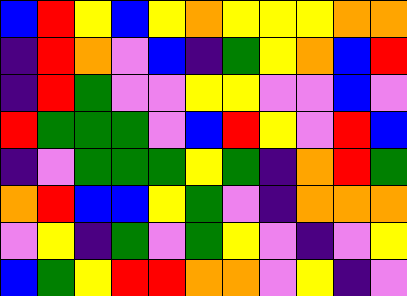[["blue", "red", "yellow", "blue", "yellow", "orange", "yellow", "yellow", "yellow", "orange", "orange"], ["indigo", "red", "orange", "violet", "blue", "indigo", "green", "yellow", "orange", "blue", "red"], ["indigo", "red", "green", "violet", "violet", "yellow", "yellow", "violet", "violet", "blue", "violet"], ["red", "green", "green", "green", "violet", "blue", "red", "yellow", "violet", "red", "blue"], ["indigo", "violet", "green", "green", "green", "yellow", "green", "indigo", "orange", "red", "green"], ["orange", "red", "blue", "blue", "yellow", "green", "violet", "indigo", "orange", "orange", "orange"], ["violet", "yellow", "indigo", "green", "violet", "green", "yellow", "violet", "indigo", "violet", "yellow"], ["blue", "green", "yellow", "red", "red", "orange", "orange", "violet", "yellow", "indigo", "violet"]]